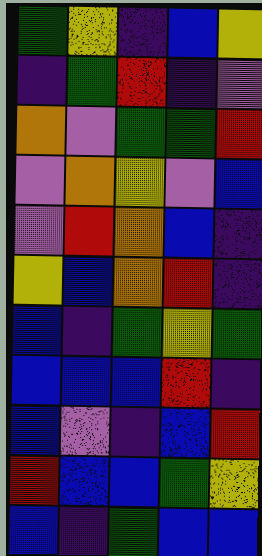[["green", "yellow", "indigo", "blue", "yellow"], ["indigo", "green", "red", "indigo", "violet"], ["orange", "violet", "green", "green", "red"], ["violet", "orange", "yellow", "violet", "blue"], ["violet", "red", "orange", "blue", "indigo"], ["yellow", "blue", "orange", "red", "indigo"], ["blue", "indigo", "green", "yellow", "green"], ["blue", "blue", "blue", "red", "indigo"], ["blue", "violet", "indigo", "blue", "red"], ["red", "blue", "blue", "green", "yellow"], ["blue", "indigo", "green", "blue", "blue"]]